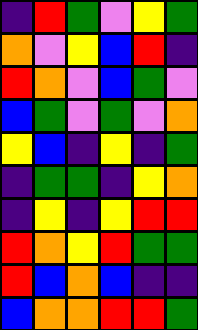[["indigo", "red", "green", "violet", "yellow", "green"], ["orange", "violet", "yellow", "blue", "red", "indigo"], ["red", "orange", "violet", "blue", "green", "violet"], ["blue", "green", "violet", "green", "violet", "orange"], ["yellow", "blue", "indigo", "yellow", "indigo", "green"], ["indigo", "green", "green", "indigo", "yellow", "orange"], ["indigo", "yellow", "indigo", "yellow", "red", "red"], ["red", "orange", "yellow", "red", "green", "green"], ["red", "blue", "orange", "blue", "indigo", "indigo"], ["blue", "orange", "orange", "red", "red", "green"]]